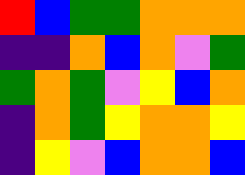[["red", "blue", "green", "green", "orange", "orange", "orange"], ["indigo", "indigo", "orange", "blue", "orange", "violet", "green"], ["green", "orange", "green", "violet", "yellow", "blue", "orange"], ["indigo", "orange", "green", "yellow", "orange", "orange", "yellow"], ["indigo", "yellow", "violet", "blue", "orange", "orange", "blue"]]